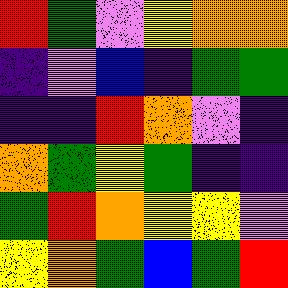[["red", "green", "violet", "yellow", "orange", "orange"], ["indigo", "violet", "blue", "indigo", "green", "green"], ["indigo", "indigo", "red", "orange", "violet", "indigo"], ["orange", "green", "yellow", "green", "indigo", "indigo"], ["green", "red", "orange", "yellow", "yellow", "violet"], ["yellow", "orange", "green", "blue", "green", "red"]]